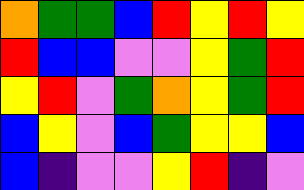[["orange", "green", "green", "blue", "red", "yellow", "red", "yellow"], ["red", "blue", "blue", "violet", "violet", "yellow", "green", "red"], ["yellow", "red", "violet", "green", "orange", "yellow", "green", "red"], ["blue", "yellow", "violet", "blue", "green", "yellow", "yellow", "blue"], ["blue", "indigo", "violet", "violet", "yellow", "red", "indigo", "violet"]]